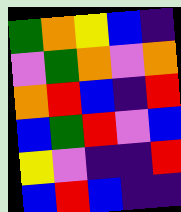[["green", "orange", "yellow", "blue", "indigo"], ["violet", "green", "orange", "violet", "orange"], ["orange", "red", "blue", "indigo", "red"], ["blue", "green", "red", "violet", "blue"], ["yellow", "violet", "indigo", "indigo", "red"], ["blue", "red", "blue", "indigo", "indigo"]]